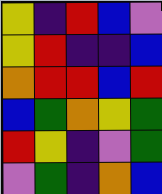[["yellow", "indigo", "red", "blue", "violet"], ["yellow", "red", "indigo", "indigo", "blue"], ["orange", "red", "red", "blue", "red"], ["blue", "green", "orange", "yellow", "green"], ["red", "yellow", "indigo", "violet", "green"], ["violet", "green", "indigo", "orange", "blue"]]